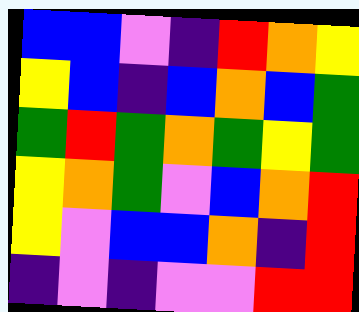[["blue", "blue", "violet", "indigo", "red", "orange", "yellow"], ["yellow", "blue", "indigo", "blue", "orange", "blue", "green"], ["green", "red", "green", "orange", "green", "yellow", "green"], ["yellow", "orange", "green", "violet", "blue", "orange", "red"], ["yellow", "violet", "blue", "blue", "orange", "indigo", "red"], ["indigo", "violet", "indigo", "violet", "violet", "red", "red"]]